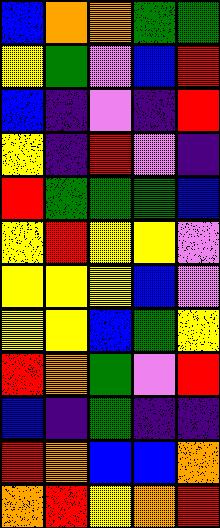[["blue", "orange", "orange", "green", "green"], ["yellow", "green", "violet", "blue", "red"], ["blue", "indigo", "violet", "indigo", "red"], ["yellow", "indigo", "red", "violet", "indigo"], ["red", "green", "green", "green", "blue"], ["yellow", "red", "yellow", "yellow", "violet"], ["yellow", "yellow", "yellow", "blue", "violet"], ["yellow", "yellow", "blue", "green", "yellow"], ["red", "orange", "green", "violet", "red"], ["blue", "indigo", "green", "indigo", "indigo"], ["red", "orange", "blue", "blue", "orange"], ["orange", "red", "yellow", "orange", "red"]]